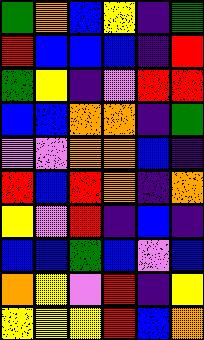[["green", "orange", "blue", "yellow", "indigo", "green"], ["red", "blue", "blue", "blue", "indigo", "red"], ["green", "yellow", "indigo", "violet", "red", "red"], ["blue", "blue", "orange", "orange", "indigo", "green"], ["violet", "violet", "orange", "orange", "blue", "indigo"], ["red", "blue", "red", "orange", "indigo", "orange"], ["yellow", "violet", "red", "indigo", "blue", "indigo"], ["blue", "blue", "green", "blue", "violet", "blue"], ["orange", "yellow", "violet", "red", "indigo", "yellow"], ["yellow", "yellow", "yellow", "red", "blue", "orange"]]